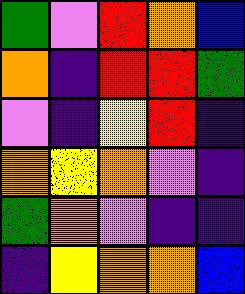[["green", "violet", "red", "orange", "blue"], ["orange", "indigo", "red", "red", "green"], ["violet", "indigo", "yellow", "red", "indigo"], ["orange", "yellow", "orange", "violet", "indigo"], ["green", "orange", "violet", "indigo", "indigo"], ["indigo", "yellow", "orange", "orange", "blue"]]